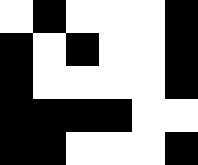[["white", "black", "white", "white", "white", "black"], ["black", "white", "black", "white", "white", "black"], ["black", "white", "white", "white", "white", "black"], ["black", "black", "black", "black", "white", "white"], ["black", "black", "white", "white", "white", "black"]]